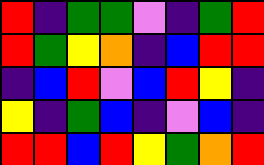[["red", "indigo", "green", "green", "violet", "indigo", "green", "red"], ["red", "green", "yellow", "orange", "indigo", "blue", "red", "red"], ["indigo", "blue", "red", "violet", "blue", "red", "yellow", "indigo"], ["yellow", "indigo", "green", "blue", "indigo", "violet", "blue", "indigo"], ["red", "red", "blue", "red", "yellow", "green", "orange", "red"]]